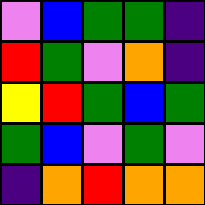[["violet", "blue", "green", "green", "indigo"], ["red", "green", "violet", "orange", "indigo"], ["yellow", "red", "green", "blue", "green"], ["green", "blue", "violet", "green", "violet"], ["indigo", "orange", "red", "orange", "orange"]]